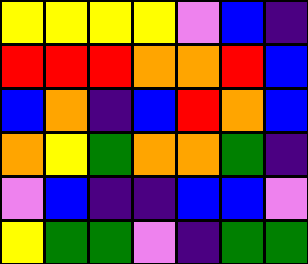[["yellow", "yellow", "yellow", "yellow", "violet", "blue", "indigo"], ["red", "red", "red", "orange", "orange", "red", "blue"], ["blue", "orange", "indigo", "blue", "red", "orange", "blue"], ["orange", "yellow", "green", "orange", "orange", "green", "indigo"], ["violet", "blue", "indigo", "indigo", "blue", "blue", "violet"], ["yellow", "green", "green", "violet", "indigo", "green", "green"]]